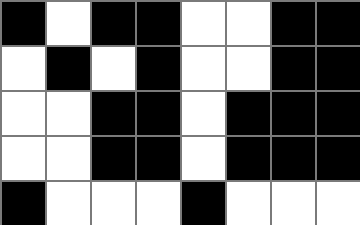[["black", "white", "black", "black", "white", "white", "black", "black"], ["white", "black", "white", "black", "white", "white", "black", "black"], ["white", "white", "black", "black", "white", "black", "black", "black"], ["white", "white", "black", "black", "white", "black", "black", "black"], ["black", "white", "white", "white", "black", "white", "white", "white"]]